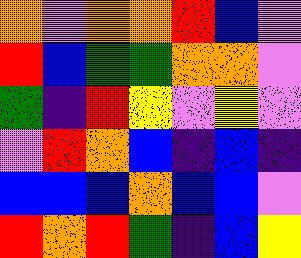[["orange", "violet", "orange", "orange", "red", "blue", "violet"], ["red", "blue", "green", "green", "orange", "orange", "violet"], ["green", "indigo", "red", "yellow", "violet", "yellow", "violet"], ["violet", "red", "orange", "blue", "indigo", "blue", "indigo"], ["blue", "blue", "blue", "orange", "blue", "blue", "violet"], ["red", "orange", "red", "green", "indigo", "blue", "yellow"]]